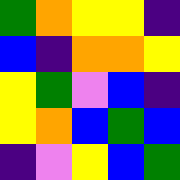[["green", "orange", "yellow", "yellow", "indigo"], ["blue", "indigo", "orange", "orange", "yellow"], ["yellow", "green", "violet", "blue", "indigo"], ["yellow", "orange", "blue", "green", "blue"], ["indigo", "violet", "yellow", "blue", "green"]]